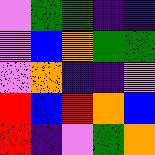[["violet", "green", "green", "indigo", "indigo"], ["violet", "blue", "orange", "green", "green"], ["violet", "orange", "indigo", "indigo", "violet"], ["red", "blue", "red", "orange", "blue"], ["red", "indigo", "violet", "green", "orange"]]